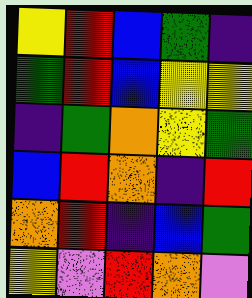[["yellow", "red", "blue", "green", "indigo"], ["green", "red", "blue", "yellow", "yellow"], ["indigo", "green", "orange", "yellow", "green"], ["blue", "red", "orange", "indigo", "red"], ["orange", "red", "indigo", "blue", "green"], ["yellow", "violet", "red", "orange", "violet"]]